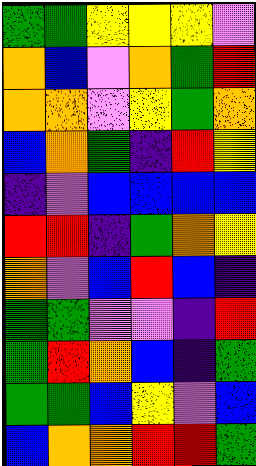[["green", "green", "yellow", "yellow", "yellow", "violet"], ["orange", "blue", "violet", "orange", "green", "red"], ["orange", "orange", "violet", "yellow", "green", "orange"], ["blue", "orange", "green", "indigo", "red", "yellow"], ["indigo", "violet", "blue", "blue", "blue", "blue"], ["red", "red", "indigo", "green", "orange", "yellow"], ["orange", "violet", "blue", "red", "blue", "indigo"], ["green", "green", "violet", "violet", "indigo", "red"], ["green", "red", "orange", "blue", "indigo", "green"], ["green", "green", "blue", "yellow", "violet", "blue"], ["blue", "orange", "orange", "red", "red", "green"]]